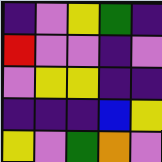[["indigo", "violet", "yellow", "green", "indigo"], ["red", "violet", "violet", "indigo", "violet"], ["violet", "yellow", "yellow", "indigo", "indigo"], ["indigo", "indigo", "indigo", "blue", "yellow"], ["yellow", "violet", "green", "orange", "violet"]]